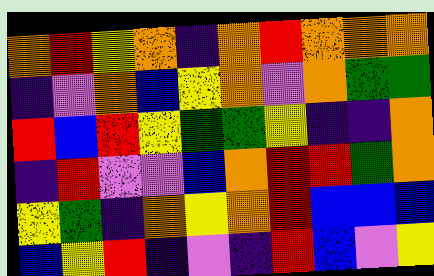[["orange", "red", "yellow", "orange", "indigo", "orange", "red", "orange", "orange", "orange"], ["indigo", "violet", "orange", "blue", "yellow", "orange", "violet", "orange", "green", "green"], ["red", "blue", "red", "yellow", "green", "green", "yellow", "indigo", "indigo", "orange"], ["indigo", "red", "violet", "violet", "blue", "orange", "red", "red", "green", "orange"], ["yellow", "green", "indigo", "orange", "yellow", "orange", "red", "blue", "blue", "blue"], ["blue", "yellow", "red", "indigo", "violet", "indigo", "red", "blue", "violet", "yellow"]]